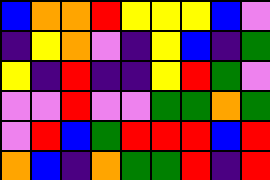[["blue", "orange", "orange", "red", "yellow", "yellow", "yellow", "blue", "violet"], ["indigo", "yellow", "orange", "violet", "indigo", "yellow", "blue", "indigo", "green"], ["yellow", "indigo", "red", "indigo", "indigo", "yellow", "red", "green", "violet"], ["violet", "violet", "red", "violet", "violet", "green", "green", "orange", "green"], ["violet", "red", "blue", "green", "red", "red", "red", "blue", "red"], ["orange", "blue", "indigo", "orange", "green", "green", "red", "indigo", "red"]]